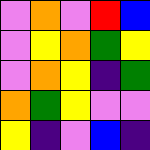[["violet", "orange", "violet", "red", "blue"], ["violet", "yellow", "orange", "green", "yellow"], ["violet", "orange", "yellow", "indigo", "green"], ["orange", "green", "yellow", "violet", "violet"], ["yellow", "indigo", "violet", "blue", "indigo"]]